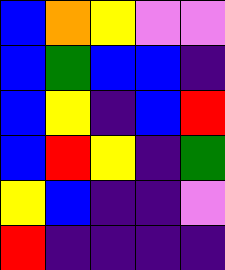[["blue", "orange", "yellow", "violet", "violet"], ["blue", "green", "blue", "blue", "indigo"], ["blue", "yellow", "indigo", "blue", "red"], ["blue", "red", "yellow", "indigo", "green"], ["yellow", "blue", "indigo", "indigo", "violet"], ["red", "indigo", "indigo", "indigo", "indigo"]]